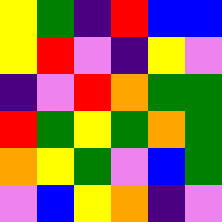[["yellow", "green", "indigo", "red", "blue", "blue"], ["yellow", "red", "violet", "indigo", "yellow", "violet"], ["indigo", "violet", "red", "orange", "green", "green"], ["red", "green", "yellow", "green", "orange", "green"], ["orange", "yellow", "green", "violet", "blue", "green"], ["violet", "blue", "yellow", "orange", "indigo", "violet"]]